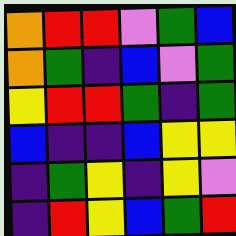[["orange", "red", "red", "violet", "green", "blue"], ["orange", "green", "indigo", "blue", "violet", "green"], ["yellow", "red", "red", "green", "indigo", "green"], ["blue", "indigo", "indigo", "blue", "yellow", "yellow"], ["indigo", "green", "yellow", "indigo", "yellow", "violet"], ["indigo", "red", "yellow", "blue", "green", "red"]]